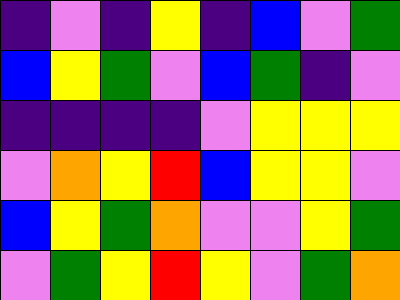[["indigo", "violet", "indigo", "yellow", "indigo", "blue", "violet", "green"], ["blue", "yellow", "green", "violet", "blue", "green", "indigo", "violet"], ["indigo", "indigo", "indigo", "indigo", "violet", "yellow", "yellow", "yellow"], ["violet", "orange", "yellow", "red", "blue", "yellow", "yellow", "violet"], ["blue", "yellow", "green", "orange", "violet", "violet", "yellow", "green"], ["violet", "green", "yellow", "red", "yellow", "violet", "green", "orange"]]